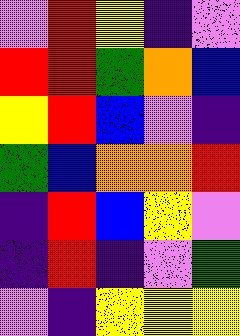[["violet", "red", "yellow", "indigo", "violet"], ["red", "red", "green", "orange", "blue"], ["yellow", "red", "blue", "violet", "indigo"], ["green", "blue", "orange", "orange", "red"], ["indigo", "red", "blue", "yellow", "violet"], ["indigo", "red", "indigo", "violet", "green"], ["violet", "indigo", "yellow", "yellow", "yellow"]]